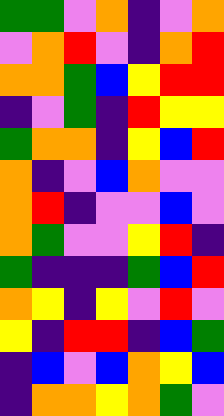[["green", "green", "violet", "orange", "indigo", "violet", "orange"], ["violet", "orange", "red", "violet", "indigo", "orange", "red"], ["orange", "orange", "green", "blue", "yellow", "red", "red"], ["indigo", "violet", "green", "indigo", "red", "yellow", "yellow"], ["green", "orange", "orange", "indigo", "yellow", "blue", "red"], ["orange", "indigo", "violet", "blue", "orange", "violet", "violet"], ["orange", "red", "indigo", "violet", "violet", "blue", "violet"], ["orange", "green", "violet", "violet", "yellow", "red", "indigo"], ["green", "indigo", "indigo", "indigo", "green", "blue", "red"], ["orange", "yellow", "indigo", "yellow", "violet", "red", "violet"], ["yellow", "indigo", "red", "red", "indigo", "blue", "green"], ["indigo", "blue", "violet", "blue", "orange", "yellow", "blue"], ["indigo", "orange", "orange", "yellow", "orange", "green", "violet"]]